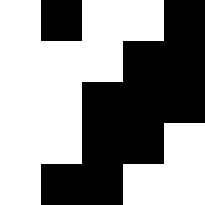[["white", "black", "white", "white", "black"], ["white", "white", "white", "black", "black"], ["white", "white", "black", "black", "black"], ["white", "white", "black", "black", "white"], ["white", "black", "black", "white", "white"]]